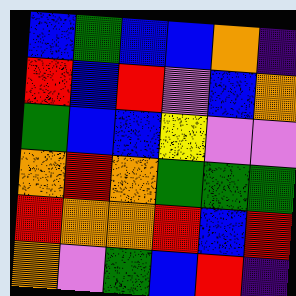[["blue", "green", "blue", "blue", "orange", "indigo"], ["red", "blue", "red", "violet", "blue", "orange"], ["green", "blue", "blue", "yellow", "violet", "violet"], ["orange", "red", "orange", "green", "green", "green"], ["red", "orange", "orange", "red", "blue", "red"], ["orange", "violet", "green", "blue", "red", "indigo"]]